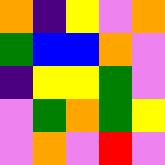[["orange", "indigo", "yellow", "violet", "orange"], ["green", "blue", "blue", "orange", "violet"], ["indigo", "yellow", "yellow", "green", "violet"], ["violet", "green", "orange", "green", "yellow"], ["violet", "orange", "violet", "red", "violet"]]